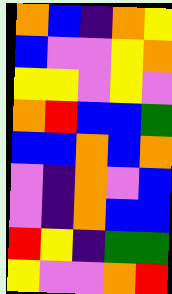[["orange", "blue", "indigo", "orange", "yellow"], ["blue", "violet", "violet", "yellow", "orange"], ["yellow", "yellow", "violet", "yellow", "violet"], ["orange", "red", "blue", "blue", "green"], ["blue", "blue", "orange", "blue", "orange"], ["violet", "indigo", "orange", "violet", "blue"], ["violet", "indigo", "orange", "blue", "blue"], ["red", "yellow", "indigo", "green", "green"], ["yellow", "violet", "violet", "orange", "red"]]